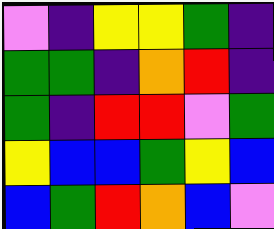[["violet", "indigo", "yellow", "yellow", "green", "indigo"], ["green", "green", "indigo", "orange", "red", "indigo"], ["green", "indigo", "red", "red", "violet", "green"], ["yellow", "blue", "blue", "green", "yellow", "blue"], ["blue", "green", "red", "orange", "blue", "violet"]]